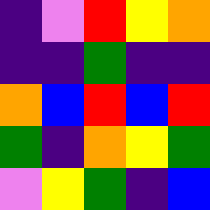[["indigo", "violet", "red", "yellow", "orange"], ["indigo", "indigo", "green", "indigo", "indigo"], ["orange", "blue", "red", "blue", "red"], ["green", "indigo", "orange", "yellow", "green"], ["violet", "yellow", "green", "indigo", "blue"]]